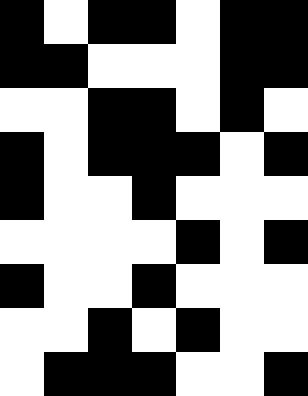[["black", "white", "black", "black", "white", "black", "black"], ["black", "black", "white", "white", "white", "black", "black"], ["white", "white", "black", "black", "white", "black", "white"], ["black", "white", "black", "black", "black", "white", "black"], ["black", "white", "white", "black", "white", "white", "white"], ["white", "white", "white", "white", "black", "white", "black"], ["black", "white", "white", "black", "white", "white", "white"], ["white", "white", "black", "white", "black", "white", "white"], ["white", "black", "black", "black", "white", "white", "black"]]